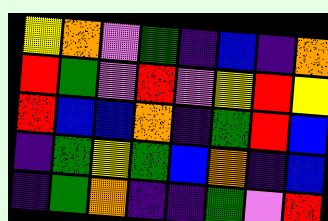[["yellow", "orange", "violet", "green", "indigo", "blue", "indigo", "orange"], ["red", "green", "violet", "red", "violet", "yellow", "red", "yellow"], ["red", "blue", "blue", "orange", "indigo", "green", "red", "blue"], ["indigo", "green", "yellow", "green", "blue", "orange", "indigo", "blue"], ["indigo", "green", "orange", "indigo", "indigo", "green", "violet", "red"]]